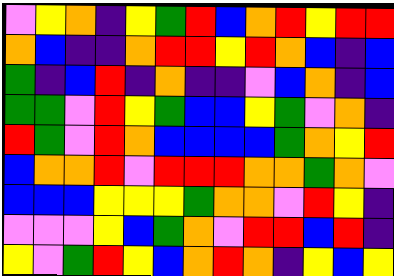[["violet", "yellow", "orange", "indigo", "yellow", "green", "red", "blue", "orange", "red", "yellow", "red", "red"], ["orange", "blue", "indigo", "indigo", "orange", "red", "red", "yellow", "red", "orange", "blue", "indigo", "blue"], ["green", "indigo", "blue", "red", "indigo", "orange", "indigo", "indigo", "violet", "blue", "orange", "indigo", "blue"], ["green", "green", "violet", "red", "yellow", "green", "blue", "blue", "yellow", "green", "violet", "orange", "indigo"], ["red", "green", "violet", "red", "orange", "blue", "blue", "blue", "blue", "green", "orange", "yellow", "red"], ["blue", "orange", "orange", "red", "violet", "red", "red", "red", "orange", "orange", "green", "orange", "violet"], ["blue", "blue", "blue", "yellow", "yellow", "yellow", "green", "orange", "orange", "violet", "red", "yellow", "indigo"], ["violet", "violet", "violet", "yellow", "blue", "green", "orange", "violet", "red", "red", "blue", "red", "indigo"], ["yellow", "violet", "green", "red", "yellow", "blue", "orange", "red", "orange", "indigo", "yellow", "blue", "yellow"]]